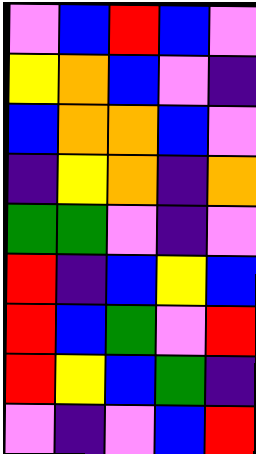[["violet", "blue", "red", "blue", "violet"], ["yellow", "orange", "blue", "violet", "indigo"], ["blue", "orange", "orange", "blue", "violet"], ["indigo", "yellow", "orange", "indigo", "orange"], ["green", "green", "violet", "indigo", "violet"], ["red", "indigo", "blue", "yellow", "blue"], ["red", "blue", "green", "violet", "red"], ["red", "yellow", "blue", "green", "indigo"], ["violet", "indigo", "violet", "blue", "red"]]